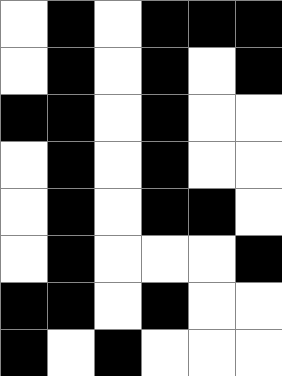[["white", "black", "white", "black", "black", "black"], ["white", "black", "white", "black", "white", "black"], ["black", "black", "white", "black", "white", "white"], ["white", "black", "white", "black", "white", "white"], ["white", "black", "white", "black", "black", "white"], ["white", "black", "white", "white", "white", "black"], ["black", "black", "white", "black", "white", "white"], ["black", "white", "black", "white", "white", "white"]]